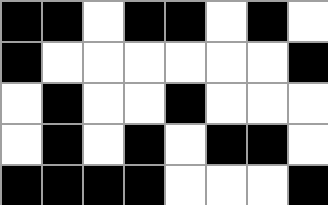[["black", "black", "white", "black", "black", "white", "black", "white"], ["black", "white", "white", "white", "white", "white", "white", "black"], ["white", "black", "white", "white", "black", "white", "white", "white"], ["white", "black", "white", "black", "white", "black", "black", "white"], ["black", "black", "black", "black", "white", "white", "white", "black"]]